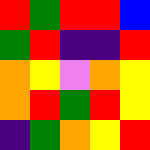[["red", "green", "red", "red", "blue"], ["green", "red", "indigo", "indigo", "red"], ["orange", "yellow", "violet", "orange", "yellow"], ["orange", "red", "green", "red", "yellow"], ["indigo", "green", "orange", "yellow", "red"]]